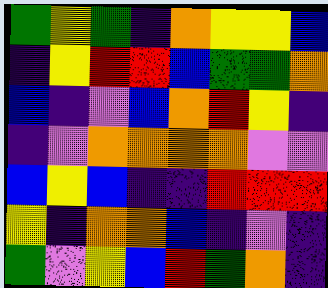[["green", "yellow", "green", "indigo", "orange", "yellow", "yellow", "blue"], ["indigo", "yellow", "red", "red", "blue", "green", "green", "orange"], ["blue", "indigo", "violet", "blue", "orange", "red", "yellow", "indigo"], ["indigo", "violet", "orange", "orange", "orange", "orange", "violet", "violet"], ["blue", "yellow", "blue", "indigo", "indigo", "red", "red", "red"], ["yellow", "indigo", "orange", "orange", "blue", "indigo", "violet", "indigo"], ["green", "violet", "yellow", "blue", "red", "green", "orange", "indigo"]]